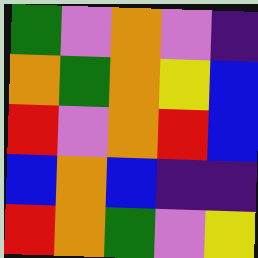[["green", "violet", "orange", "violet", "indigo"], ["orange", "green", "orange", "yellow", "blue"], ["red", "violet", "orange", "red", "blue"], ["blue", "orange", "blue", "indigo", "indigo"], ["red", "orange", "green", "violet", "yellow"]]